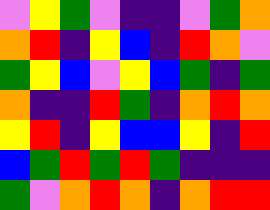[["violet", "yellow", "green", "violet", "indigo", "indigo", "violet", "green", "orange"], ["orange", "red", "indigo", "yellow", "blue", "indigo", "red", "orange", "violet"], ["green", "yellow", "blue", "violet", "yellow", "blue", "green", "indigo", "green"], ["orange", "indigo", "indigo", "red", "green", "indigo", "orange", "red", "orange"], ["yellow", "red", "indigo", "yellow", "blue", "blue", "yellow", "indigo", "red"], ["blue", "green", "red", "green", "red", "green", "indigo", "indigo", "indigo"], ["green", "violet", "orange", "red", "orange", "indigo", "orange", "red", "red"]]